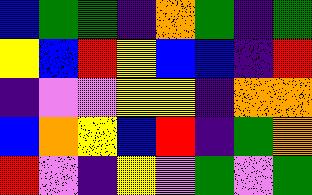[["blue", "green", "green", "indigo", "orange", "green", "indigo", "green"], ["yellow", "blue", "red", "yellow", "blue", "blue", "indigo", "red"], ["indigo", "violet", "violet", "yellow", "yellow", "indigo", "orange", "orange"], ["blue", "orange", "yellow", "blue", "red", "indigo", "green", "orange"], ["red", "violet", "indigo", "yellow", "violet", "green", "violet", "green"]]